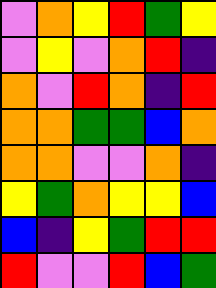[["violet", "orange", "yellow", "red", "green", "yellow"], ["violet", "yellow", "violet", "orange", "red", "indigo"], ["orange", "violet", "red", "orange", "indigo", "red"], ["orange", "orange", "green", "green", "blue", "orange"], ["orange", "orange", "violet", "violet", "orange", "indigo"], ["yellow", "green", "orange", "yellow", "yellow", "blue"], ["blue", "indigo", "yellow", "green", "red", "red"], ["red", "violet", "violet", "red", "blue", "green"]]